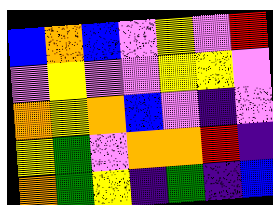[["blue", "orange", "blue", "violet", "yellow", "violet", "red"], ["violet", "yellow", "violet", "violet", "yellow", "yellow", "violet"], ["orange", "yellow", "orange", "blue", "violet", "indigo", "violet"], ["yellow", "green", "violet", "orange", "orange", "red", "indigo"], ["orange", "green", "yellow", "indigo", "green", "indigo", "blue"]]